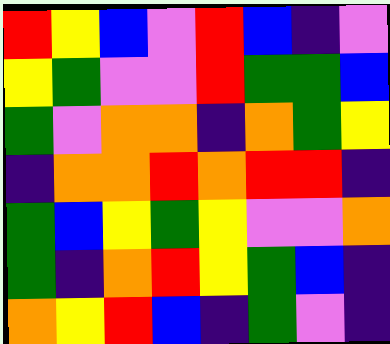[["red", "yellow", "blue", "violet", "red", "blue", "indigo", "violet"], ["yellow", "green", "violet", "violet", "red", "green", "green", "blue"], ["green", "violet", "orange", "orange", "indigo", "orange", "green", "yellow"], ["indigo", "orange", "orange", "red", "orange", "red", "red", "indigo"], ["green", "blue", "yellow", "green", "yellow", "violet", "violet", "orange"], ["green", "indigo", "orange", "red", "yellow", "green", "blue", "indigo"], ["orange", "yellow", "red", "blue", "indigo", "green", "violet", "indigo"]]